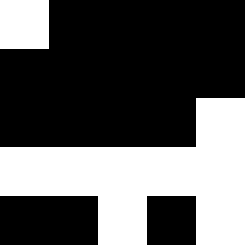[["white", "black", "black", "black", "black"], ["black", "black", "black", "black", "black"], ["black", "black", "black", "black", "white"], ["white", "white", "white", "white", "white"], ["black", "black", "white", "black", "white"]]